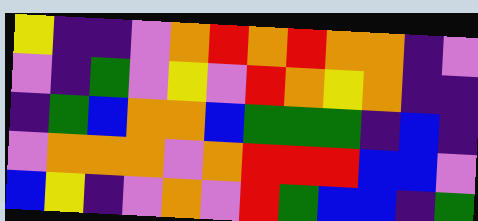[["yellow", "indigo", "indigo", "violet", "orange", "red", "orange", "red", "orange", "orange", "indigo", "violet"], ["violet", "indigo", "green", "violet", "yellow", "violet", "red", "orange", "yellow", "orange", "indigo", "indigo"], ["indigo", "green", "blue", "orange", "orange", "blue", "green", "green", "green", "indigo", "blue", "indigo"], ["violet", "orange", "orange", "orange", "violet", "orange", "red", "red", "red", "blue", "blue", "violet"], ["blue", "yellow", "indigo", "violet", "orange", "violet", "red", "green", "blue", "blue", "indigo", "green"]]